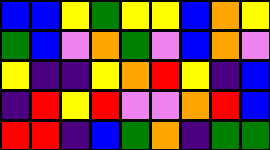[["blue", "blue", "yellow", "green", "yellow", "yellow", "blue", "orange", "yellow"], ["green", "blue", "violet", "orange", "green", "violet", "blue", "orange", "violet"], ["yellow", "indigo", "indigo", "yellow", "orange", "red", "yellow", "indigo", "blue"], ["indigo", "red", "yellow", "red", "violet", "violet", "orange", "red", "blue"], ["red", "red", "indigo", "blue", "green", "orange", "indigo", "green", "green"]]